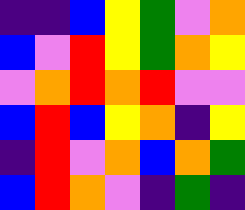[["indigo", "indigo", "blue", "yellow", "green", "violet", "orange"], ["blue", "violet", "red", "yellow", "green", "orange", "yellow"], ["violet", "orange", "red", "orange", "red", "violet", "violet"], ["blue", "red", "blue", "yellow", "orange", "indigo", "yellow"], ["indigo", "red", "violet", "orange", "blue", "orange", "green"], ["blue", "red", "orange", "violet", "indigo", "green", "indigo"]]